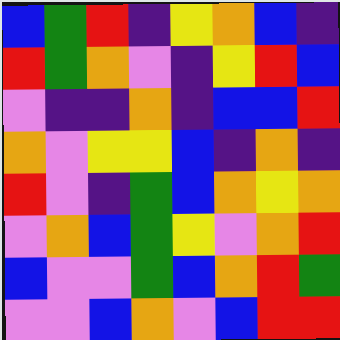[["blue", "green", "red", "indigo", "yellow", "orange", "blue", "indigo"], ["red", "green", "orange", "violet", "indigo", "yellow", "red", "blue"], ["violet", "indigo", "indigo", "orange", "indigo", "blue", "blue", "red"], ["orange", "violet", "yellow", "yellow", "blue", "indigo", "orange", "indigo"], ["red", "violet", "indigo", "green", "blue", "orange", "yellow", "orange"], ["violet", "orange", "blue", "green", "yellow", "violet", "orange", "red"], ["blue", "violet", "violet", "green", "blue", "orange", "red", "green"], ["violet", "violet", "blue", "orange", "violet", "blue", "red", "red"]]